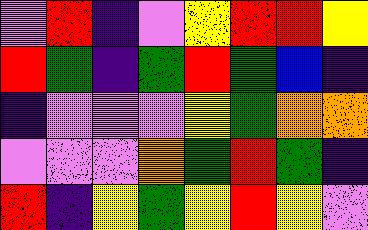[["violet", "red", "indigo", "violet", "yellow", "red", "red", "yellow"], ["red", "green", "indigo", "green", "red", "green", "blue", "indigo"], ["indigo", "violet", "violet", "violet", "yellow", "green", "orange", "orange"], ["violet", "violet", "violet", "orange", "green", "red", "green", "indigo"], ["red", "indigo", "yellow", "green", "yellow", "red", "yellow", "violet"]]